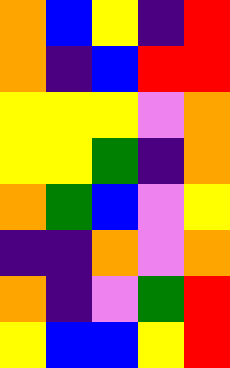[["orange", "blue", "yellow", "indigo", "red"], ["orange", "indigo", "blue", "red", "red"], ["yellow", "yellow", "yellow", "violet", "orange"], ["yellow", "yellow", "green", "indigo", "orange"], ["orange", "green", "blue", "violet", "yellow"], ["indigo", "indigo", "orange", "violet", "orange"], ["orange", "indigo", "violet", "green", "red"], ["yellow", "blue", "blue", "yellow", "red"]]